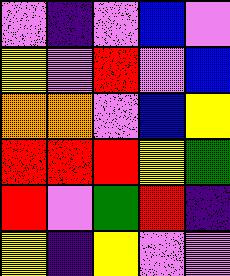[["violet", "indigo", "violet", "blue", "violet"], ["yellow", "violet", "red", "violet", "blue"], ["orange", "orange", "violet", "blue", "yellow"], ["red", "red", "red", "yellow", "green"], ["red", "violet", "green", "red", "indigo"], ["yellow", "indigo", "yellow", "violet", "violet"]]